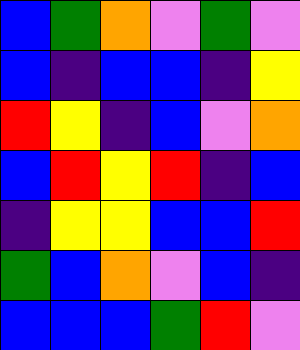[["blue", "green", "orange", "violet", "green", "violet"], ["blue", "indigo", "blue", "blue", "indigo", "yellow"], ["red", "yellow", "indigo", "blue", "violet", "orange"], ["blue", "red", "yellow", "red", "indigo", "blue"], ["indigo", "yellow", "yellow", "blue", "blue", "red"], ["green", "blue", "orange", "violet", "blue", "indigo"], ["blue", "blue", "blue", "green", "red", "violet"]]